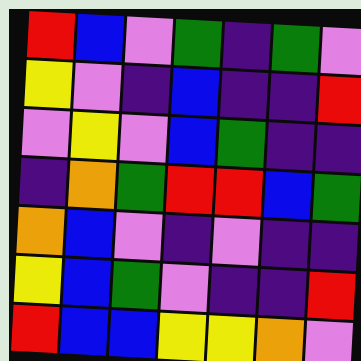[["red", "blue", "violet", "green", "indigo", "green", "violet"], ["yellow", "violet", "indigo", "blue", "indigo", "indigo", "red"], ["violet", "yellow", "violet", "blue", "green", "indigo", "indigo"], ["indigo", "orange", "green", "red", "red", "blue", "green"], ["orange", "blue", "violet", "indigo", "violet", "indigo", "indigo"], ["yellow", "blue", "green", "violet", "indigo", "indigo", "red"], ["red", "blue", "blue", "yellow", "yellow", "orange", "violet"]]